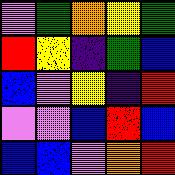[["violet", "green", "orange", "yellow", "green"], ["red", "yellow", "indigo", "green", "blue"], ["blue", "violet", "yellow", "indigo", "red"], ["violet", "violet", "blue", "red", "blue"], ["blue", "blue", "violet", "orange", "red"]]